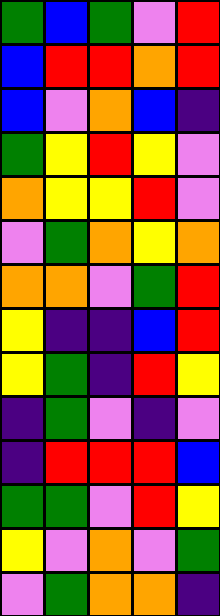[["green", "blue", "green", "violet", "red"], ["blue", "red", "red", "orange", "red"], ["blue", "violet", "orange", "blue", "indigo"], ["green", "yellow", "red", "yellow", "violet"], ["orange", "yellow", "yellow", "red", "violet"], ["violet", "green", "orange", "yellow", "orange"], ["orange", "orange", "violet", "green", "red"], ["yellow", "indigo", "indigo", "blue", "red"], ["yellow", "green", "indigo", "red", "yellow"], ["indigo", "green", "violet", "indigo", "violet"], ["indigo", "red", "red", "red", "blue"], ["green", "green", "violet", "red", "yellow"], ["yellow", "violet", "orange", "violet", "green"], ["violet", "green", "orange", "orange", "indigo"]]